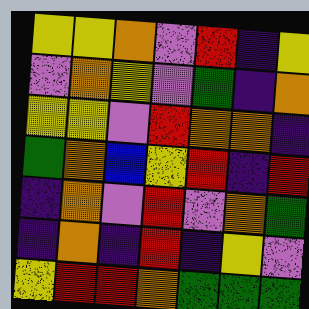[["yellow", "yellow", "orange", "violet", "red", "indigo", "yellow"], ["violet", "orange", "yellow", "violet", "green", "indigo", "orange"], ["yellow", "yellow", "violet", "red", "orange", "orange", "indigo"], ["green", "orange", "blue", "yellow", "red", "indigo", "red"], ["indigo", "orange", "violet", "red", "violet", "orange", "green"], ["indigo", "orange", "indigo", "red", "indigo", "yellow", "violet"], ["yellow", "red", "red", "orange", "green", "green", "green"]]